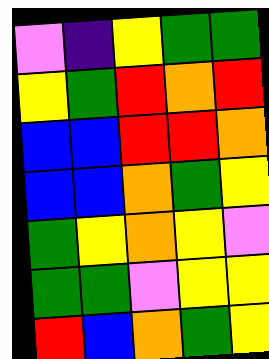[["violet", "indigo", "yellow", "green", "green"], ["yellow", "green", "red", "orange", "red"], ["blue", "blue", "red", "red", "orange"], ["blue", "blue", "orange", "green", "yellow"], ["green", "yellow", "orange", "yellow", "violet"], ["green", "green", "violet", "yellow", "yellow"], ["red", "blue", "orange", "green", "yellow"]]